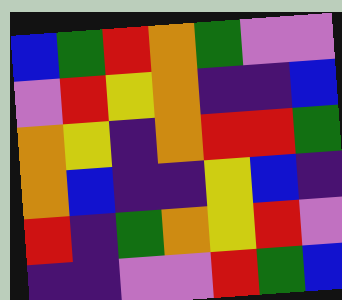[["blue", "green", "red", "orange", "green", "violet", "violet"], ["violet", "red", "yellow", "orange", "indigo", "indigo", "blue"], ["orange", "yellow", "indigo", "orange", "red", "red", "green"], ["orange", "blue", "indigo", "indigo", "yellow", "blue", "indigo"], ["red", "indigo", "green", "orange", "yellow", "red", "violet"], ["indigo", "indigo", "violet", "violet", "red", "green", "blue"]]